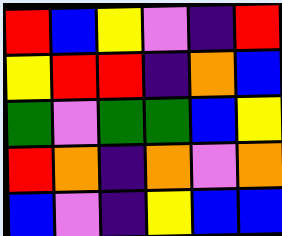[["red", "blue", "yellow", "violet", "indigo", "red"], ["yellow", "red", "red", "indigo", "orange", "blue"], ["green", "violet", "green", "green", "blue", "yellow"], ["red", "orange", "indigo", "orange", "violet", "orange"], ["blue", "violet", "indigo", "yellow", "blue", "blue"]]